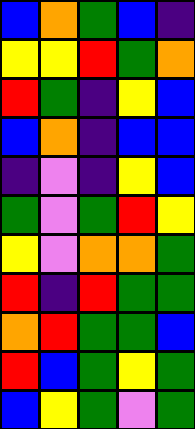[["blue", "orange", "green", "blue", "indigo"], ["yellow", "yellow", "red", "green", "orange"], ["red", "green", "indigo", "yellow", "blue"], ["blue", "orange", "indigo", "blue", "blue"], ["indigo", "violet", "indigo", "yellow", "blue"], ["green", "violet", "green", "red", "yellow"], ["yellow", "violet", "orange", "orange", "green"], ["red", "indigo", "red", "green", "green"], ["orange", "red", "green", "green", "blue"], ["red", "blue", "green", "yellow", "green"], ["blue", "yellow", "green", "violet", "green"]]